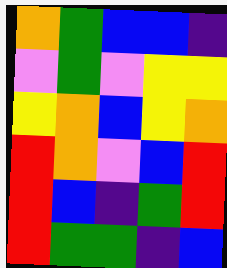[["orange", "green", "blue", "blue", "indigo"], ["violet", "green", "violet", "yellow", "yellow"], ["yellow", "orange", "blue", "yellow", "orange"], ["red", "orange", "violet", "blue", "red"], ["red", "blue", "indigo", "green", "red"], ["red", "green", "green", "indigo", "blue"]]